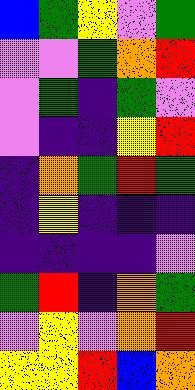[["blue", "green", "yellow", "violet", "green"], ["violet", "violet", "green", "orange", "red"], ["violet", "green", "indigo", "green", "violet"], ["violet", "indigo", "indigo", "yellow", "red"], ["indigo", "orange", "green", "red", "green"], ["indigo", "yellow", "indigo", "indigo", "indigo"], ["indigo", "indigo", "indigo", "indigo", "violet"], ["green", "red", "indigo", "orange", "green"], ["violet", "yellow", "violet", "orange", "red"], ["yellow", "yellow", "red", "blue", "orange"]]